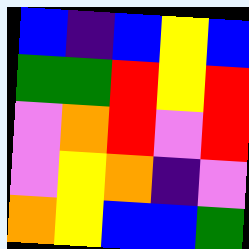[["blue", "indigo", "blue", "yellow", "blue"], ["green", "green", "red", "yellow", "red"], ["violet", "orange", "red", "violet", "red"], ["violet", "yellow", "orange", "indigo", "violet"], ["orange", "yellow", "blue", "blue", "green"]]